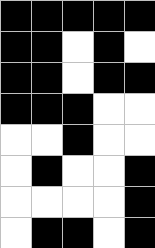[["black", "black", "black", "black", "black"], ["black", "black", "white", "black", "white"], ["black", "black", "white", "black", "black"], ["black", "black", "black", "white", "white"], ["white", "white", "black", "white", "white"], ["white", "black", "white", "white", "black"], ["white", "white", "white", "white", "black"], ["white", "black", "black", "white", "black"]]